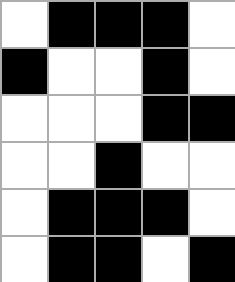[["white", "black", "black", "black", "white"], ["black", "white", "white", "black", "white"], ["white", "white", "white", "black", "black"], ["white", "white", "black", "white", "white"], ["white", "black", "black", "black", "white"], ["white", "black", "black", "white", "black"]]